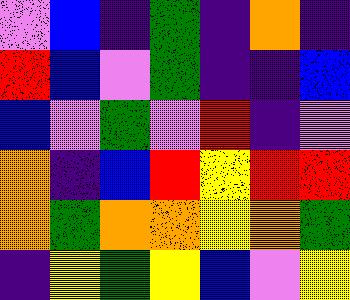[["violet", "blue", "indigo", "green", "indigo", "orange", "indigo"], ["red", "blue", "violet", "green", "indigo", "indigo", "blue"], ["blue", "violet", "green", "violet", "red", "indigo", "violet"], ["orange", "indigo", "blue", "red", "yellow", "red", "red"], ["orange", "green", "orange", "orange", "yellow", "orange", "green"], ["indigo", "yellow", "green", "yellow", "blue", "violet", "yellow"]]